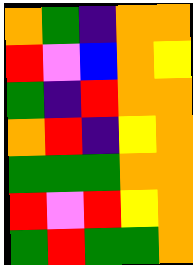[["orange", "green", "indigo", "orange", "orange"], ["red", "violet", "blue", "orange", "yellow"], ["green", "indigo", "red", "orange", "orange"], ["orange", "red", "indigo", "yellow", "orange"], ["green", "green", "green", "orange", "orange"], ["red", "violet", "red", "yellow", "orange"], ["green", "red", "green", "green", "orange"]]